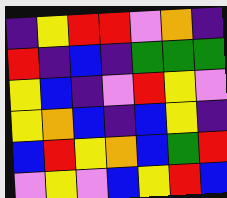[["indigo", "yellow", "red", "red", "violet", "orange", "indigo"], ["red", "indigo", "blue", "indigo", "green", "green", "green"], ["yellow", "blue", "indigo", "violet", "red", "yellow", "violet"], ["yellow", "orange", "blue", "indigo", "blue", "yellow", "indigo"], ["blue", "red", "yellow", "orange", "blue", "green", "red"], ["violet", "yellow", "violet", "blue", "yellow", "red", "blue"]]